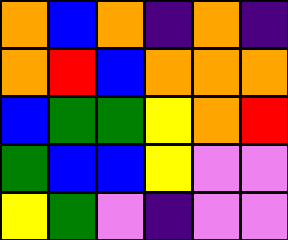[["orange", "blue", "orange", "indigo", "orange", "indigo"], ["orange", "red", "blue", "orange", "orange", "orange"], ["blue", "green", "green", "yellow", "orange", "red"], ["green", "blue", "blue", "yellow", "violet", "violet"], ["yellow", "green", "violet", "indigo", "violet", "violet"]]